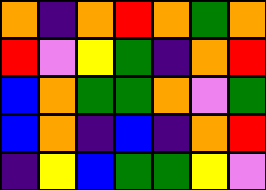[["orange", "indigo", "orange", "red", "orange", "green", "orange"], ["red", "violet", "yellow", "green", "indigo", "orange", "red"], ["blue", "orange", "green", "green", "orange", "violet", "green"], ["blue", "orange", "indigo", "blue", "indigo", "orange", "red"], ["indigo", "yellow", "blue", "green", "green", "yellow", "violet"]]